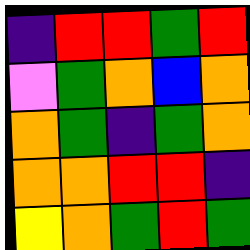[["indigo", "red", "red", "green", "red"], ["violet", "green", "orange", "blue", "orange"], ["orange", "green", "indigo", "green", "orange"], ["orange", "orange", "red", "red", "indigo"], ["yellow", "orange", "green", "red", "green"]]